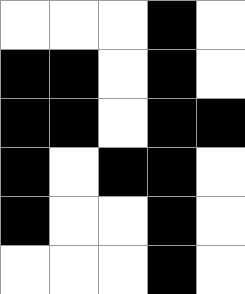[["white", "white", "white", "black", "white"], ["black", "black", "white", "black", "white"], ["black", "black", "white", "black", "black"], ["black", "white", "black", "black", "white"], ["black", "white", "white", "black", "white"], ["white", "white", "white", "black", "white"]]